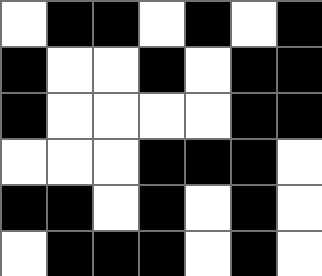[["white", "black", "black", "white", "black", "white", "black"], ["black", "white", "white", "black", "white", "black", "black"], ["black", "white", "white", "white", "white", "black", "black"], ["white", "white", "white", "black", "black", "black", "white"], ["black", "black", "white", "black", "white", "black", "white"], ["white", "black", "black", "black", "white", "black", "white"]]